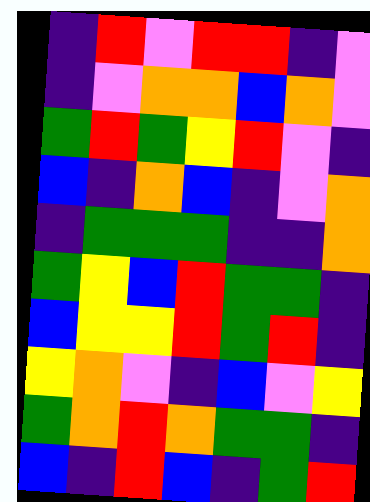[["indigo", "red", "violet", "red", "red", "indigo", "violet"], ["indigo", "violet", "orange", "orange", "blue", "orange", "violet"], ["green", "red", "green", "yellow", "red", "violet", "indigo"], ["blue", "indigo", "orange", "blue", "indigo", "violet", "orange"], ["indigo", "green", "green", "green", "indigo", "indigo", "orange"], ["green", "yellow", "blue", "red", "green", "green", "indigo"], ["blue", "yellow", "yellow", "red", "green", "red", "indigo"], ["yellow", "orange", "violet", "indigo", "blue", "violet", "yellow"], ["green", "orange", "red", "orange", "green", "green", "indigo"], ["blue", "indigo", "red", "blue", "indigo", "green", "red"]]